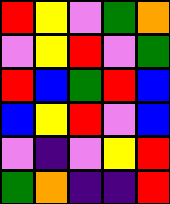[["red", "yellow", "violet", "green", "orange"], ["violet", "yellow", "red", "violet", "green"], ["red", "blue", "green", "red", "blue"], ["blue", "yellow", "red", "violet", "blue"], ["violet", "indigo", "violet", "yellow", "red"], ["green", "orange", "indigo", "indigo", "red"]]